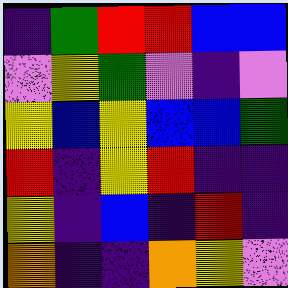[["indigo", "green", "red", "red", "blue", "blue"], ["violet", "yellow", "green", "violet", "indigo", "violet"], ["yellow", "blue", "yellow", "blue", "blue", "green"], ["red", "indigo", "yellow", "red", "indigo", "indigo"], ["yellow", "indigo", "blue", "indigo", "red", "indigo"], ["orange", "indigo", "indigo", "orange", "yellow", "violet"]]